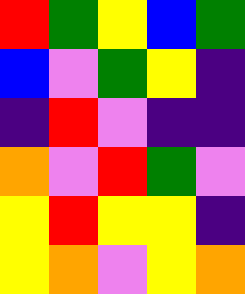[["red", "green", "yellow", "blue", "green"], ["blue", "violet", "green", "yellow", "indigo"], ["indigo", "red", "violet", "indigo", "indigo"], ["orange", "violet", "red", "green", "violet"], ["yellow", "red", "yellow", "yellow", "indigo"], ["yellow", "orange", "violet", "yellow", "orange"]]